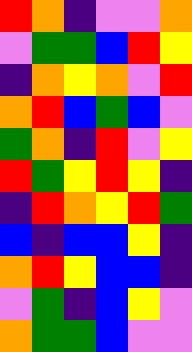[["red", "orange", "indigo", "violet", "violet", "orange"], ["violet", "green", "green", "blue", "red", "yellow"], ["indigo", "orange", "yellow", "orange", "violet", "red"], ["orange", "red", "blue", "green", "blue", "violet"], ["green", "orange", "indigo", "red", "violet", "yellow"], ["red", "green", "yellow", "red", "yellow", "indigo"], ["indigo", "red", "orange", "yellow", "red", "green"], ["blue", "indigo", "blue", "blue", "yellow", "indigo"], ["orange", "red", "yellow", "blue", "blue", "indigo"], ["violet", "green", "indigo", "blue", "yellow", "violet"], ["orange", "green", "green", "blue", "violet", "violet"]]